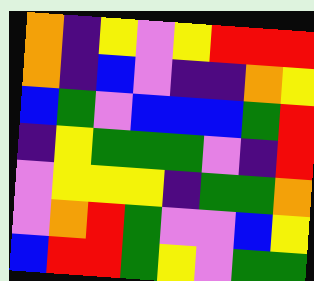[["orange", "indigo", "yellow", "violet", "yellow", "red", "red", "red"], ["orange", "indigo", "blue", "violet", "indigo", "indigo", "orange", "yellow"], ["blue", "green", "violet", "blue", "blue", "blue", "green", "red"], ["indigo", "yellow", "green", "green", "green", "violet", "indigo", "red"], ["violet", "yellow", "yellow", "yellow", "indigo", "green", "green", "orange"], ["violet", "orange", "red", "green", "violet", "violet", "blue", "yellow"], ["blue", "red", "red", "green", "yellow", "violet", "green", "green"]]